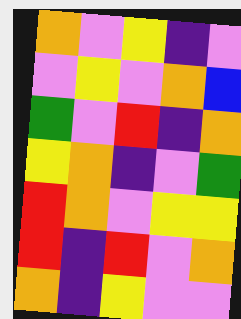[["orange", "violet", "yellow", "indigo", "violet"], ["violet", "yellow", "violet", "orange", "blue"], ["green", "violet", "red", "indigo", "orange"], ["yellow", "orange", "indigo", "violet", "green"], ["red", "orange", "violet", "yellow", "yellow"], ["red", "indigo", "red", "violet", "orange"], ["orange", "indigo", "yellow", "violet", "violet"]]